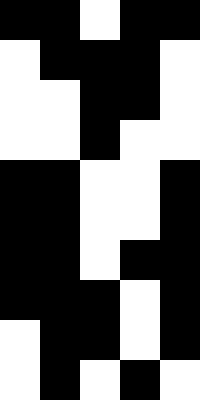[["black", "black", "white", "black", "black"], ["white", "black", "black", "black", "white"], ["white", "white", "black", "black", "white"], ["white", "white", "black", "white", "white"], ["black", "black", "white", "white", "black"], ["black", "black", "white", "white", "black"], ["black", "black", "white", "black", "black"], ["black", "black", "black", "white", "black"], ["white", "black", "black", "white", "black"], ["white", "black", "white", "black", "white"]]